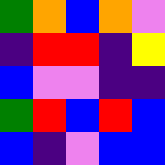[["green", "orange", "blue", "orange", "violet"], ["indigo", "red", "red", "indigo", "yellow"], ["blue", "violet", "violet", "indigo", "indigo"], ["green", "red", "blue", "red", "blue"], ["blue", "indigo", "violet", "blue", "blue"]]